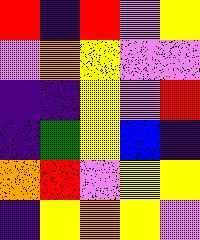[["red", "indigo", "red", "violet", "yellow"], ["violet", "orange", "yellow", "violet", "violet"], ["indigo", "indigo", "yellow", "violet", "red"], ["indigo", "green", "yellow", "blue", "indigo"], ["orange", "red", "violet", "yellow", "yellow"], ["indigo", "yellow", "orange", "yellow", "violet"]]